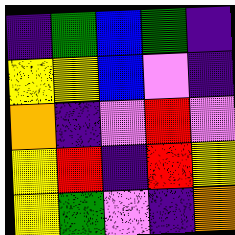[["indigo", "green", "blue", "green", "indigo"], ["yellow", "yellow", "blue", "violet", "indigo"], ["orange", "indigo", "violet", "red", "violet"], ["yellow", "red", "indigo", "red", "yellow"], ["yellow", "green", "violet", "indigo", "orange"]]